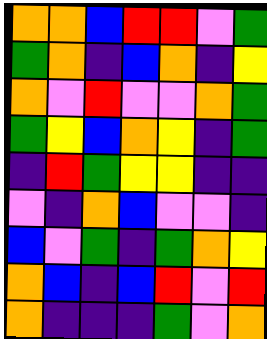[["orange", "orange", "blue", "red", "red", "violet", "green"], ["green", "orange", "indigo", "blue", "orange", "indigo", "yellow"], ["orange", "violet", "red", "violet", "violet", "orange", "green"], ["green", "yellow", "blue", "orange", "yellow", "indigo", "green"], ["indigo", "red", "green", "yellow", "yellow", "indigo", "indigo"], ["violet", "indigo", "orange", "blue", "violet", "violet", "indigo"], ["blue", "violet", "green", "indigo", "green", "orange", "yellow"], ["orange", "blue", "indigo", "blue", "red", "violet", "red"], ["orange", "indigo", "indigo", "indigo", "green", "violet", "orange"]]